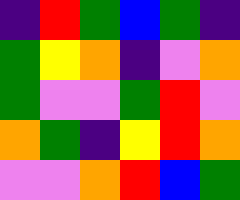[["indigo", "red", "green", "blue", "green", "indigo"], ["green", "yellow", "orange", "indigo", "violet", "orange"], ["green", "violet", "violet", "green", "red", "violet"], ["orange", "green", "indigo", "yellow", "red", "orange"], ["violet", "violet", "orange", "red", "blue", "green"]]